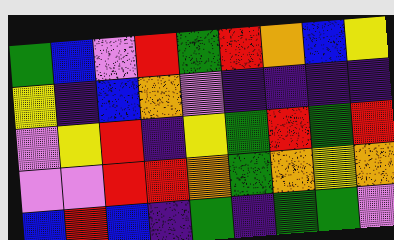[["green", "blue", "violet", "red", "green", "red", "orange", "blue", "yellow"], ["yellow", "indigo", "blue", "orange", "violet", "indigo", "indigo", "indigo", "indigo"], ["violet", "yellow", "red", "indigo", "yellow", "green", "red", "green", "red"], ["violet", "violet", "red", "red", "orange", "green", "orange", "yellow", "orange"], ["blue", "red", "blue", "indigo", "green", "indigo", "green", "green", "violet"]]